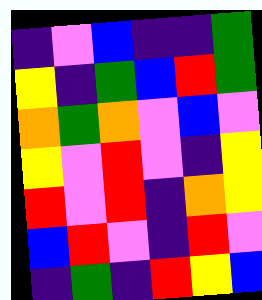[["indigo", "violet", "blue", "indigo", "indigo", "green"], ["yellow", "indigo", "green", "blue", "red", "green"], ["orange", "green", "orange", "violet", "blue", "violet"], ["yellow", "violet", "red", "violet", "indigo", "yellow"], ["red", "violet", "red", "indigo", "orange", "yellow"], ["blue", "red", "violet", "indigo", "red", "violet"], ["indigo", "green", "indigo", "red", "yellow", "blue"]]